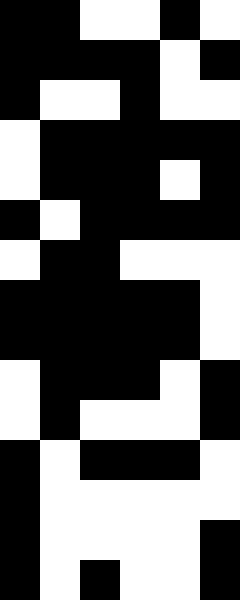[["black", "black", "white", "white", "black", "white"], ["black", "black", "black", "black", "white", "black"], ["black", "white", "white", "black", "white", "white"], ["white", "black", "black", "black", "black", "black"], ["white", "black", "black", "black", "white", "black"], ["black", "white", "black", "black", "black", "black"], ["white", "black", "black", "white", "white", "white"], ["black", "black", "black", "black", "black", "white"], ["black", "black", "black", "black", "black", "white"], ["white", "black", "black", "black", "white", "black"], ["white", "black", "white", "white", "white", "black"], ["black", "white", "black", "black", "black", "white"], ["black", "white", "white", "white", "white", "white"], ["black", "white", "white", "white", "white", "black"], ["black", "white", "black", "white", "white", "black"]]